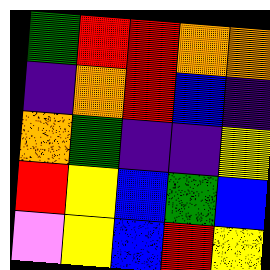[["green", "red", "red", "orange", "orange"], ["indigo", "orange", "red", "blue", "indigo"], ["orange", "green", "indigo", "indigo", "yellow"], ["red", "yellow", "blue", "green", "blue"], ["violet", "yellow", "blue", "red", "yellow"]]